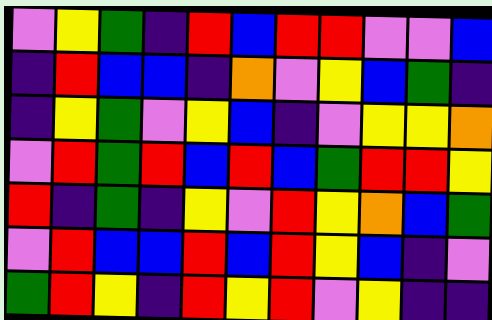[["violet", "yellow", "green", "indigo", "red", "blue", "red", "red", "violet", "violet", "blue"], ["indigo", "red", "blue", "blue", "indigo", "orange", "violet", "yellow", "blue", "green", "indigo"], ["indigo", "yellow", "green", "violet", "yellow", "blue", "indigo", "violet", "yellow", "yellow", "orange"], ["violet", "red", "green", "red", "blue", "red", "blue", "green", "red", "red", "yellow"], ["red", "indigo", "green", "indigo", "yellow", "violet", "red", "yellow", "orange", "blue", "green"], ["violet", "red", "blue", "blue", "red", "blue", "red", "yellow", "blue", "indigo", "violet"], ["green", "red", "yellow", "indigo", "red", "yellow", "red", "violet", "yellow", "indigo", "indigo"]]